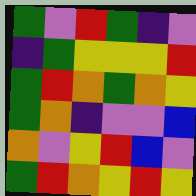[["green", "violet", "red", "green", "indigo", "violet"], ["indigo", "green", "yellow", "yellow", "yellow", "red"], ["green", "red", "orange", "green", "orange", "yellow"], ["green", "orange", "indigo", "violet", "violet", "blue"], ["orange", "violet", "yellow", "red", "blue", "violet"], ["green", "red", "orange", "yellow", "red", "yellow"]]